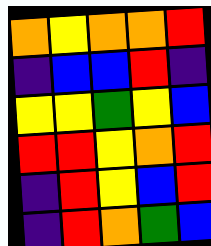[["orange", "yellow", "orange", "orange", "red"], ["indigo", "blue", "blue", "red", "indigo"], ["yellow", "yellow", "green", "yellow", "blue"], ["red", "red", "yellow", "orange", "red"], ["indigo", "red", "yellow", "blue", "red"], ["indigo", "red", "orange", "green", "blue"]]